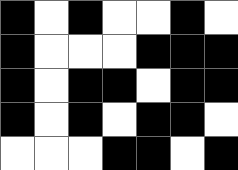[["black", "white", "black", "white", "white", "black", "white"], ["black", "white", "white", "white", "black", "black", "black"], ["black", "white", "black", "black", "white", "black", "black"], ["black", "white", "black", "white", "black", "black", "white"], ["white", "white", "white", "black", "black", "white", "black"]]